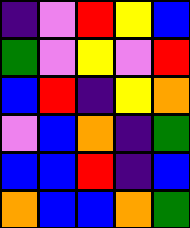[["indigo", "violet", "red", "yellow", "blue"], ["green", "violet", "yellow", "violet", "red"], ["blue", "red", "indigo", "yellow", "orange"], ["violet", "blue", "orange", "indigo", "green"], ["blue", "blue", "red", "indigo", "blue"], ["orange", "blue", "blue", "orange", "green"]]